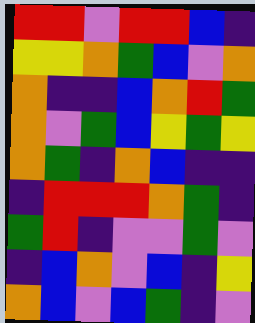[["red", "red", "violet", "red", "red", "blue", "indigo"], ["yellow", "yellow", "orange", "green", "blue", "violet", "orange"], ["orange", "indigo", "indigo", "blue", "orange", "red", "green"], ["orange", "violet", "green", "blue", "yellow", "green", "yellow"], ["orange", "green", "indigo", "orange", "blue", "indigo", "indigo"], ["indigo", "red", "red", "red", "orange", "green", "indigo"], ["green", "red", "indigo", "violet", "violet", "green", "violet"], ["indigo", "blue", "orange", "violet", "blue", "indigo", "yellow"], ["orange", "blue", "violet", "blue", "green", "indigo", "violet"]]